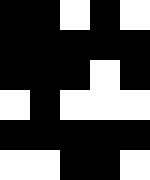[["black", "black", "white", "black", "white"], ["black", "black", "black", "black", "black"], ["black", "black", "black", "white", "black"], ["white", "black", "white", "white", "white"], ["black", "black", "black", "black", "black"], ["white", "white", "black", "black", "white"]]